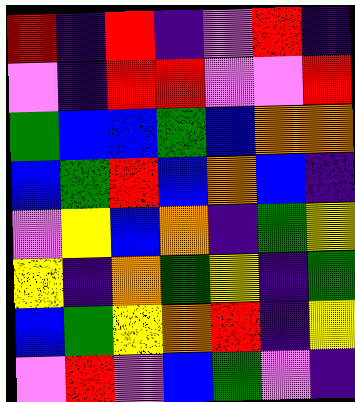[["red", "indigo", "red", "indigo", "violet", "red", "indigo"], ["violet", "indigo", "red", "red", "violet", "violet", "red"], ["green", "blue", "blue", "green", "blue", "orange", "orange"], ["blue", "green", "red", "blue", "orange", "blue", "indigo"], ["violet", "yellow", "blue", "orange", "indigo", "green", "yellow"], ["yellow", "indigo", "orange", "green", "yellow", "indigo", "green"], ["blue", "green", "yellow", "orange", "red", "indigo", "yellow"], ["violet", "red", "violet", "blue", "green", "violet", "indigo"]]